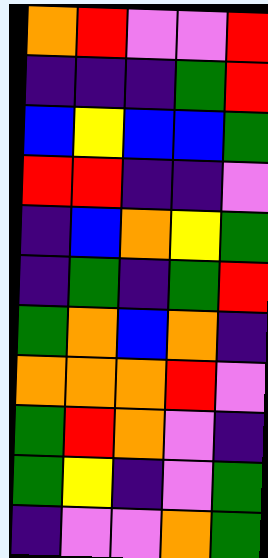[["orange", "red", "violet", "violet", "red"], ["indigo", "indigo", "indigo", "green", "red"], ["blue", "yellow", "blue", "blue", "green"], ["red", "red", "indigo", "indigo", "violet"], ["indigo", "blue", "orange", "yellow", "green"], ["indigo", "green", "indigo", "green", "red"], ["green", "orange", "blue", "orange", "indigo"], ["orange", "orange", "orange", "red", "violet"], ["green", "red", "orange", "violet", "indigo"], ["green", "yellow", "indigo", "violet", "green"], ["indigo", "violet", "violet", "orange", "green"]]